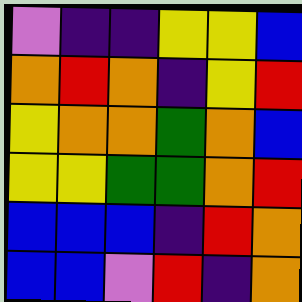[["violet", "indigo", "indigo", "yellow", "yellow", "blue"], ["orange", "red", "orange", "indigo", "yellow", "red"], ["yellow", "orange", "orange", "green", "orange", "blue"], ["yellow", "yellow", "green", "green", "orange", "red"], ["blue", "blue", "blue", "indigo", "red", "orange"], ["blue", "blue", "violet", "red", "indigo", "orange"]]